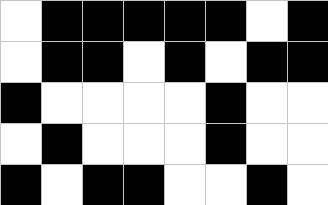[["white", "black", "black", "black", "black", "black", "white", "black"], ["white", "black", "black", "white", "black", "white", "black", "black"], ["black", "white", "white", "white", "white", "black", "white", "white"], ["white", "black", "white", "white", "white", "black", "white", "white"], ["black", "white", "black", "black", "white", "white", "black", "white"]]